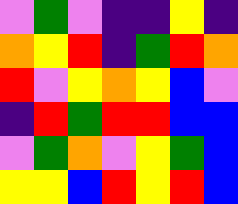[["violet", "green", "violet", "indigo", "indigo", "yellow", "indigo"], ["orange", "yellow", "red", "indigo", "green", "red", "orange"], ["red", "violet", "yellow", "orange", "yellow", "blue", "violet"], ["indigo", "red", "green", "red", "red", "blue", "blue"], ["violet", "green", "orange", "violet", "yellow", "green", "blue"], ["yellow", "yellow", "blue", "red", "yellow", "red", "blue"]]